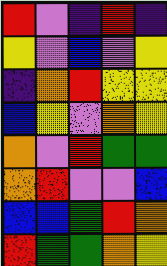[["red", "violet", "indigo", "red", "indigo"], ["yellow", "violet", "blue", "violet", "yellow"], ["indigo", "orange", "red", "yellow", "yellow"], ["blue", "yellow", "violet", "orange", "yellow"], ["orange", "violet", "red", "green", "green"], ["orange", "red", "violet", "violet", "blue"], ["blue", "blue", "green", "red", "orange"], ["red", "green", "green", "orange", "yellow"]]